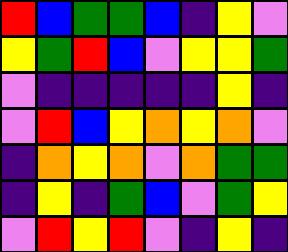[["red", "blue", "green", "green", "blue", "indigo", "yellow", "violet"], ["yellow", "green", "red", "blue", "violet", "yellow", "yellow", "green"], ["violet", "indigo", "indigo", "indigo", "indigo", "indigo", "yellow", "indigo"], ["violet", "red", "blue", "yellow", "orange", "yellow", "orange", "violet"], ["indigo", "orange", "yellow", "orange", "violet", "orange", "green", "green"], ["indigo", "yellow", "indigo", "green", "blue", "violet", "green", "yellow"], ["violet", "red", "yellow", "red", "violet", "indigo", "yellow", "indigo"]]